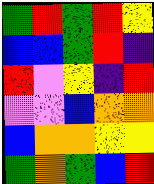[["green", "red", "green", "red", "yellow"], ["blue", "blue", "green", "red", "indigo"], ["red", "violet", "yellow", "indigo", "red"], ["violet", "violet", "blue", "orange", "orange"], ["blue", "orange", "orange", "yellow", "yellow"], ["green", "orange", "green", "blue", "red"]]